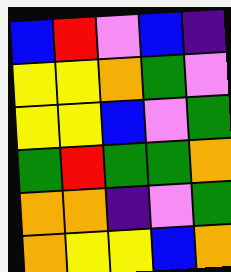[["blue", "red", "violet", "blue", "indigo"], ["yellow", "yellow", "orange", "green", "violet"], ["yellow", "yellow", "blue", "violet", "green"], ["green", "red", "green", "green", "orange"], ["orange", "orange", "indigo", "violet", "green"], ["orange", "yellow", "yellow", "blue", "orange"]]